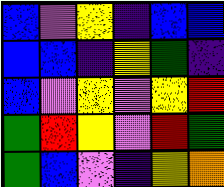[["blue", "violet", "yellow", "indigo", "blue", "blue"], ["blue", "blue", "indigo", "yellow", "green", "indigo"], ["blue", "violet", "yellow", "violet", "yellow", "red"], ["green", "red", "yellow", "violet", "red", "green"], ["green", "blue", "violet", "indigo", "yellow", "orange"]]